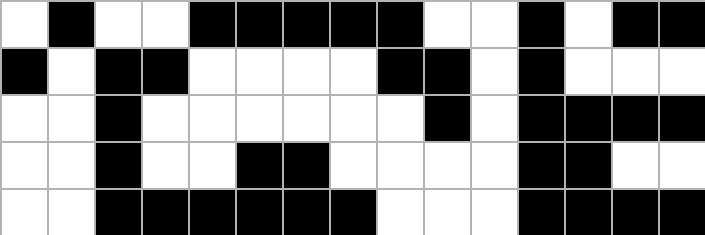[["white", "black", "white", "white", "black", "black", "black", "black", "black", "white", "white", "black", "white", "black", "black"], ["black", "white", "black", "black", "white", "white", "white", "white", "black", "black", "white", "black", "white", "white", "white"], ["white", "white", "black", "white", "white", "white", "white", "white", "white", "black", "white", "black", "black", "black", "black"], ["white", "white", "black", "white", "white", "black", "black", "white", "white", "white", "white", "black", "black", "white", "white"], ["white", "white", "black", "black", "black", "black", "black", "black", "white", "white", "white", "black", "black", "black", "black"]]